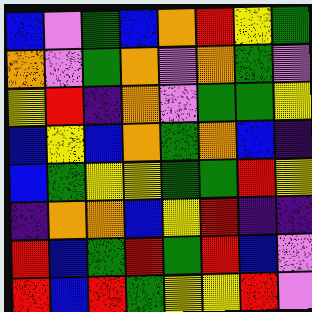[["blue", "violet", "green", "blue", "orange", "red", "yellow", "green"], ["orange", "violet", "green", "orange", "violet", "orange", "green", "violet"], ["yellow", "red", "indigo", "orange", "violet", "green", "green", "yellow"], ["blue", "yellow", "blue", "orange", "green", "orange", "blue", "indigo"], ["blue", "green", "yellow", "yellow", "green", "green", "red", "yellow"], ["indigo", "orange", "orange", "blue", "yellow", "red", "indigo", "indigo"], ["red", "blue", "green", "red", "green", "red", "blue", "violet"], ["red", "blue", "red", "green", "yellow", "yellow", "red", "violet"]]